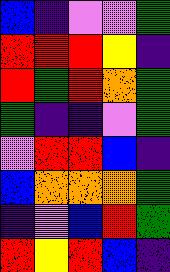[["blue", "indigo", "violet", "violet", "green"], ["red", "red", "red", "yellow", "indigo"], ["red", "green", "red", "orange", "green"], ["green", "indigo", "indigo", "violet", "green"], ["violet", "red", "red", "blue", "indigo"], ["blue", "orange", "orange", "orange", "green"], ["indigo", "violet", "blue", "red", "green"], ["red", "yellow", "red", "blue", "indigo"]]